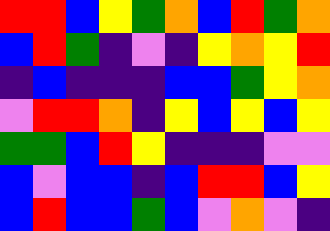[["red", "red", "blue", "yellow", "green", "orange", "blue", "red", "green", "orange"], ["blue", "red", "green", "indigo", "violet", "indigo", "yellow", "orange", "yellow", "red"], ["indigo", "blue", "indigo", "indigo", "indigo", "blue", "blue", "green", "yellow", "orange"], ["violet", "red", "red", "orange", "indigo", "yellow", "blue", "yellow", "blue", "yellow"], ["green", "green", "blue", "red", "yellow", "indigo", "indigo", "indigo", "violet", "violet"], ["blue", "violet", "blue", "blue", "indigo", "blue", "red", "red", "blue", "yellow"], ["blue", "red", "blue", "blue", "green", "blue", "violet", "orange", "violet", "indigo"]]